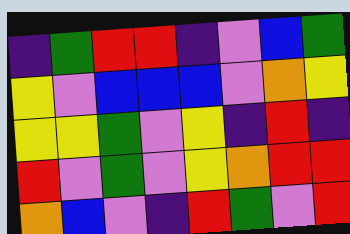[["indigo", "green", "red", "red", "indigo", "violet", "blue", "green"], ["yellow", "violet", "blue", "blue", "blue", "violet", "orange", "yellow"], ["yellow", "yellow", "green", "violet", "yellow", "indigo", "red", "indigo"], ["red", "violet", "green", "violet", "yellow", "orange", "red", "red"], ["orange", "blue", "violet", "indigo", "red", "green", "violet", "red"]]